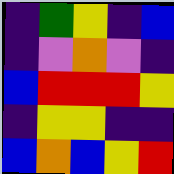[["indigo", "green", "yellow", "indigo", "blue"], ["indigo", "violet", "orange", "violet", "indigo"], ["blue", "red", "red", "red", "yellow"], ["indigo", "yellow", "yellow", "indigo", "indigo"], ["blue", "orange", "blue", "yellow", "red"]]